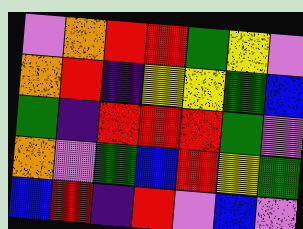[["violet", "orange", "red", "red", "green", "yellow", "violet"], ["orange", "red", "indigo", "yellow", "yellow", "green", "blue"], ["green", "indigo", "red", "red", "red", "green", "violet"], ["orange", "violet", "green", "blue", "red", "yellow", "green"], ["blue", "red", "indigo", "red", "violet", "blue", "violet"]]